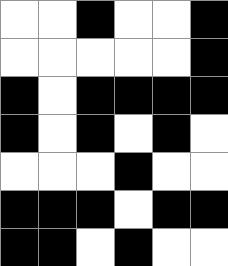[["white", "white", "black", "white", "white", "black"], ["white", "white", "white", "white", "white", "black"], ["black", "white", "black", "black", "black", "black"], ["black", "white", "black", "white", "black", "white"], ["white", "white", "white", "black", "white", "white"], ["black", "black", "black", "white", "black", "black"], ["black", "black", "white", "black", "white", "white"]]